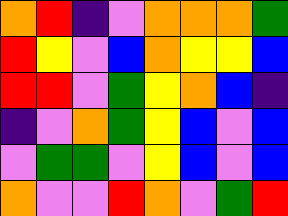[["orange", "red", "indigo", "violet", "orange", "orange", "orange", "green"], ["red", "yellow", "violet", "blue", "orange", "yellow", "yellow", "blue"], ["red", "red", "violet", "green", "yellow", "orange", "blue", "indigo"], ["indigo", "violet", "orange", "green", "yellow", "blue", "violet", "blue"], ["violet", "green", "green", "violet", "yellow", "blue", "violet", "blue"], ["orange", "violet", "violet", "red", "orange", "violet", "green", "red"]]